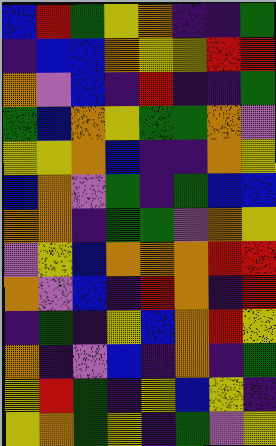[["blue", "red", "green", "yellow", "orange", "indigo", "indigo", "green"], ["indigo", "blue", "blue", "orange", "yellow", "yellow", "red", "red"], ["orange", "violet", "blue", "indigo", "red", "indigo", "indigo", "green"], ["green", "blue", "orange", "yellow", "green", "green", "orange", "violet"], ["yellow", "yellow", "orange", "blue", "indigo", "indigo", "orange", "yellow"], ["blue", "orange", "violet", "green", "indigo", "green", "blue", "blue"], ["orange", "orange", "indigo", "green", "green", "violet", "orange", "yellow"], ["violet", "yellow", "blue", "orange", "orange", "orange", "red", "red"], ["orange", "violet", "blue", "indigo", "red", "orange", "indigo", "red"], ["indigo", "green", "indigo", "yellow", "blue", "orange", "red", "yellow"], ["orange", "indigo", "violet", "blue", "indigo", "orange", "indigo", "green"], ["yellow", "red", "green", "indigo", "yellow", "blue", "yellow", "indigo"], ["yellow", "orange", "green", "yellow", "indigo", "green", "violet", "yellow"]]